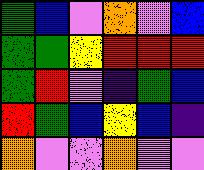[["green", "blue", "violet", "orange", "violet", "blue"], ["green", "green", "yellow", "red", "red", "red"], ["green", "red", "violet", "indigo", "green", "blue"], ["red", "green", "blue", "yellow", "blue", "indigo"], ["orange", "violet", "violet", "orange", "violet", "violet"]]